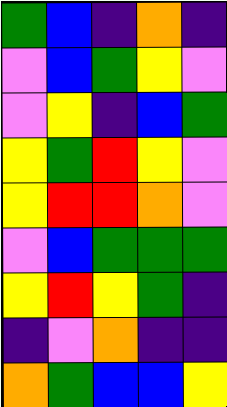[["green", "blue", "indigo", "orange", "indigo"], ["violet", "blue", "green", "yellow", "violet"], ["violet", "yellow", "indigo", "blue", "green"], ["yellow", "green", "red", "yellow", "violet"], ["yellow", "red", "red", "orange", "violet"], ["violet", "blue", "green", "green", "green"], ["yellow", "red", "yellow", "green", "indigo"], ["indigo", "violet", "orange", "indigo", "indigo"], ["orange", "green", "blue", "blue", "yellow"]]